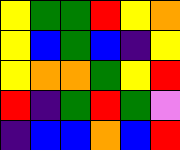[["yellow", "green", "green", "red", "yellow", "orange"], ["yellow", "blue", "green", "blue", "indigo", "yellow"], ["yellow", "orange", "orange", "green", "yellow", "red"], ["red", "indigo", "green", "red", "green", "violet"], ["indigo", "blue", "blue", "orange", "blue", "red"]]